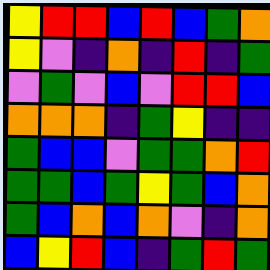[["yellow", "red", "red", "blue", "red", "blue", "green", "orange"], ["yellow", "violet", "indigo", "orange", "indigo", "red", "indigo", "green"], ["violet", "green", "violet", "blue", "violet", "red", "red", "blue"], ["orange", "orange", "orange", "indigo", "green", "yellow", "indigo", "indigo"], ["green", "blue", "blue", "violet", "green", "green", "orange", "red"], ["green", "green", "blue", "green", "yellow", "green", "blue", "orange"], ["green", "blue", "orange", "blue", "orange", "violet", "indigo", "orange"], ["blue", "yellow", "red", "blue", "indigo", "green", "red", "green"]]